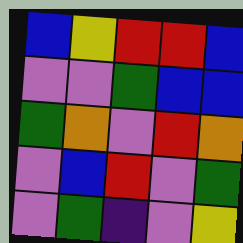[["blue", "yellow", "red", "red", "blue"], ["violet", "violet", "green", "blue", "blue"], ["green", "orange", "violet", "red", "orange"], ["violet", "blue", "red", "violet", "green"], ["violet", "green", "indigo", "violet", "yellow"]]